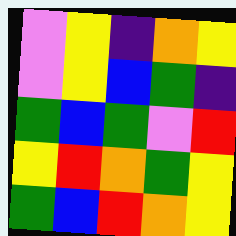[["violet", "yellow", "indigo", "orange", "yellow"], ["violet", "yellow", "blue", "green", "indigo"], ["green", "blue", "green", "violet", "red"], ["yellow", "red", "orange", "green", "yellow"], ["green", "blue", "red", "orange", "yellow"]]